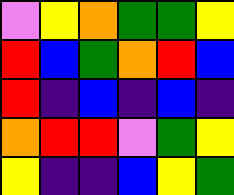[["violet", "yellow", "orange", "green", "green", "yellow"], ["red", "blue", "green", "orange", "red", "blue"], ["red", "indigo", "blue", "indigo", "blue", "indigo"], ["orange", "red", "red", "violet", "green", "yellow"], ["yellow", "indigo", "indigo", "blue", "yellow", "green"]]